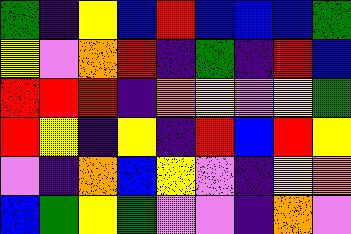[["green", "indigo", "yellow", "blue", "red", "blue", "blue", "blue", "green"], ["yellow", "violet", "orange", "red", "indigo", "green", "indigo", "red", "blue"], ["red", "red", "red", "indigo", "orange", "yellow", "violet", "yellow", "green"], ["red", "yellow", "indigo", "yellow", "indigo", "red", "blue", "red", "yellow"], ["violet", "indigo", "orange", "blue", "yellow", "violet", "indigo", "yellow", "orange"], ["blue", "green", "yellow", "green", "violet", "violet", "indigo", "orange", "violet"]]